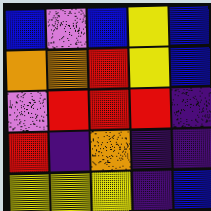[["blue", "violet", "blue", "yellow", "blue"], ["orange", "orange", "red", "yellow", "blue"], ["violet", "red", "red", "red", "indigo"], ["red", "indigo", "orange", "indigo", "indigo"], ["yellow", "yellow", "yellow", "indigo", "blue"]]